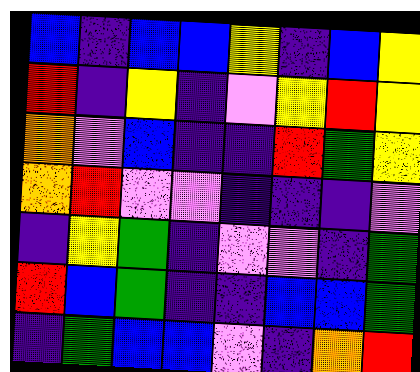[["blue", "indigo", "blue", "blue", "yellow", "indigo", "blue", "yellow"], ["red", "indigo", "yellow", "indigo", "violet", "yellow", "red", "yellow"], ["orange", "violet", "blue", "indigo", "indigo", "red", "green", "yellow"], ["orange", "red", "violet", "violet", "indigo", "indigo", "indigo", "violet"], ["indigo", "yellow", "green", "indigo", "violet", "violet", "indigo", "green"], ["red", "blue", "green", "indigo", "indigo", "blue", "blue", "green"], ["indigo", "green", "blue", "blue", "violet", "indigo", "orange", "red"]]